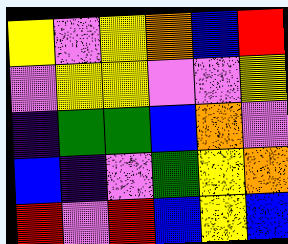[["yellow", "violet", "yellow", "orange", "blue", "red"], ["violet", "yellow", "yellow", "violet", "violet", "yellow"], ["indigo", "green", "green", "blue", "orange", "violet"], ["blue", "indigo", "violet", "green", "yellow", "orange"], ["red", "violet", "red", "blue", "yellow", "blue"]]